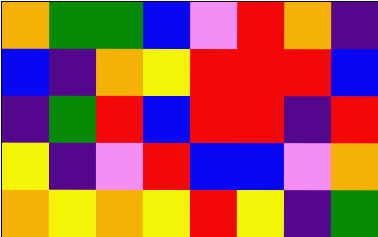[["orange", "green", "green", "blue", "violet", "red", "orange", "indigo"], ["blue", "indigo", "orange", "yellow", "red", "red", "red", "blue"], ["indigo", "green", "red", "blue", "red", "red", "indigo", "red"], ["yellow", "indigo", "violet", "red", "blue", "blue", "violet", "orange"], ["orange", "yellow", "orange", "yellow", "red", "yellow", "indigo", "green"]]